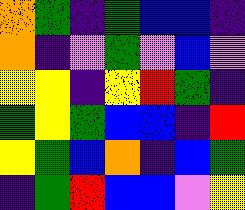[["orange", "green", "indigo", "green", "blue", "blue", "indigo"], ["orange", "indigo", "violet", "green", "violet", "blue", "violet"], ["yellow", "yellow", "indigo", "yellow", "red", "green", "indigo"], ["green", "yellow", "green", "blue", "blue", "indigo", "red"], ["yellow", "green", "blue", "orange", "indigo", "blue", "green"], ["indigo", "green", "red", "blue", "blue", "violet", "yellow"]]